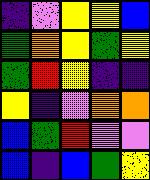[["indigo", "violet", "yellow", "yellow", "blue"], ["green", "orange", "yellow", "green", "yellow"], ["green", "red", "yellow", "indigo", "indigo"], ["yellow", "indigo", "violet", "orange", "orange"], ["blue", "green", "red", "violet", "violet"], ["blue", "indigo", "blue", "green", "yellow"]]